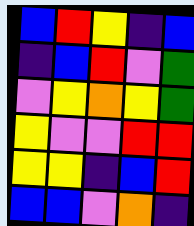[["blue", "red", "yellow", "indigo", "blue"], ["indigo", "blue", "red", "violet", "green"], ["violet", "yellow", "orange", "yellow", "green"], ["yellow", "violet", "violet", "red", "red"], ["yellow", "yellow", "indigo", "blue", "red"], ["blue", "blue", "violet", "orange", "indigo"]]